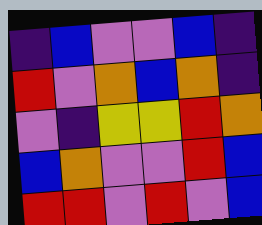[["indigo", "blue", "violet", "violet", "blue", "indigo"], ["red", "violet", "orange", "blue", "orange", "indigo"], ["violet", "indigo", "yellow", "yellow", "red", "orange"], ["blue", "orange", "violet", "violet", "red", "blue"], ["red", "red", "violet", "red", "violet", "blue"]]